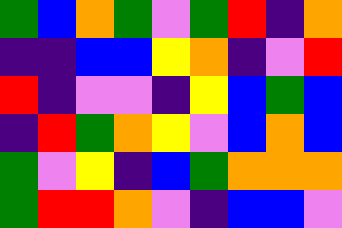[["green", "blue", "orange", "green", "violet", "green", "red", "indigo", "orange"], ["indigo", "indigo", "blue", "blue", "yellow", "orange", "indigo", "violet", "red"], ["red", "indigo", "violet", "violet", "indigo", "yellow", "blue", "green", "blue"], ["indigo", "red", "green", "orange", "yellow", "violet", "blue", "orange", "blue"], ["green", "violet", "yellow", "indigo", "blue", "green", "orange", "orange", "orange"], ["green", "red", "red", "orange", "violet", "indigo", "blue", "blue", "violet"]]